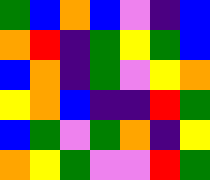[["green", "blue", "orange", "blue", "violet", "indigo", "blue"], ["orange", "red", "indigo", "green", "yellow", "green", "blue"], ["blue", "orange", "indigo", "green", "violet", "yellow", "orange"], ["yellow", "orange", "blue", "indigo", "indigo", "red", "green"], ["blue", "green", "violet", "green", "orange", "indigo", "yellow"], ["orange", "yellow", "green", "violet", "violet", "red", "green"]]